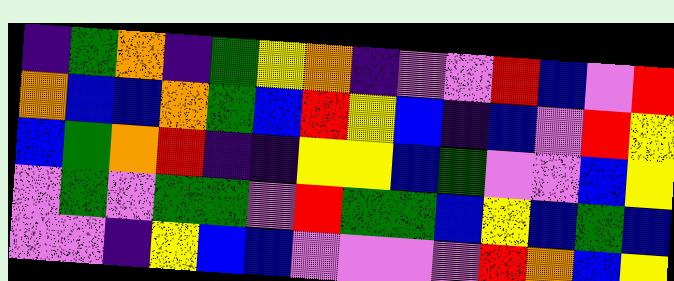[["indigo", "green", "orange", "indigo", "green", "yellow", "orange", "indigo", "violet", "violet", "red", "blue", "violet", "red"], ["orange", "blue", "blue", "orange", "green", "blue", "red", "yellow", "blue", "indigo", "blue", "violet", "red", "yellow"], ["blue", "green", "orange", "red", "indigo", "indigo", "yellow", "yellow", "blue", "green", "violet", "violet", "blue", "yellow"], ["violet", "green", "violet", "green", "green", "violet", "red", "green", "green", "blue", "yellow", "blue", "green", "blue"], ["violet", "violet", "indigo", "yellow", "blue", "blue", "violet", "violet", "violet", "violet", "red", "orange", "blue", "yellow"]]